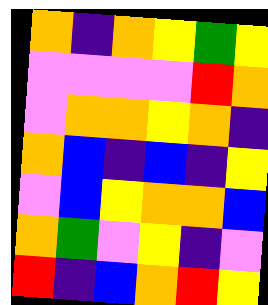[["orange", "indigo", "orange", "yellow", "green", "yellow"], ["violet", "violet", "violet", "violet", "red", "orange"], ["violet", "orange", "orange", "yellow", "orange", "indigo"], ["orange", "blue", "indigo", "blue", "indigo", "yellow"], ["violet", "blue", "yellow", "orange", "orange", "blue"], ["orange", "green", "violet", "yellow", "indigo", "violet"], ["red", "indigo", "blue", "orange", "red", "yellow"]]